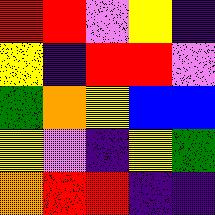[["red", "red", "violet", "yellow", "indigo"], ["yellow", "indigo", "red", "red", "violet"], ["green", "orange", "yellow", "blue", "blue"], ["yellow", "violet", "indigo", "yellow", "green"], ["orange", "red", "red", "indigo", "indigo"]]